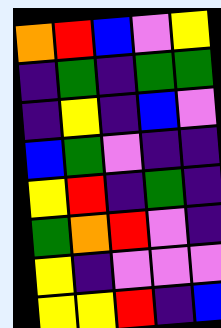[["orange", "red", "blue", "violet", "yellow"], ["indigo", "green", "indigo", "green", "green"], ["indigo", "yellow", "indigo", "blue", "violet"], ["blue", "green", "violet", "indigo", "indigo"], ["yellow", "red", "indigo", "green", "indigo"], ["green", "orange", "red", "violet", "indigo"], ["yellow", "indigo", "violet", "violet", "violet"], ["yellow", "yellow", "red", "indigo", "blue"]]